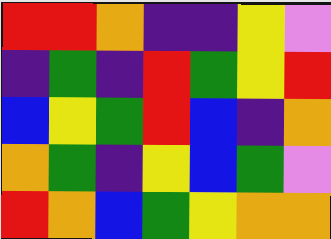[["red", "red", "orange", "indigo", "indigo", "yellow", "violet"], ["indigo", "green", "indigo", "red", "green", "yellow", "red"], ["blue", "yellow", "green", "red", "blue", "indigo", "orange"], ["orange", "green", "indigo", "yellow", "blue", "green", "violet"], ["red", "orange", "blue", "green", "yellow", "orange", "orange"]]